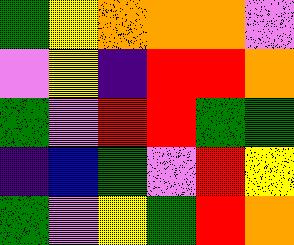[["green", "yellow", "orange", "orange", "orange", "violet"], ["violet", "yellow", "indigo", "red", "red", "orange"], ["green", "violet", "red", "red", "green", "green"], ["indigo", "blue", "green", "violet", "red", "yellow"], ["green", "violet", "yellow", "green", "red", "orange"]]